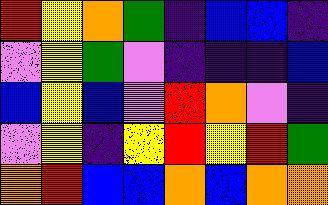[["red", "yellow", "orange", "green", "indigo", "blue", "blue", "indigo"], ["violet", "yellow", "green", "violet", "indigo", "indigo", "indigo", "blue"], ["blue", "yellow", "blue", "violet", "red", "orange", "violet", "indigo"], ["violet", "yellow", "indigo", "yellow", "red", "yellow", "red", "green"], ["orange", "red", "blue", "blue", "orange", "blue", "orange", "orange"]]